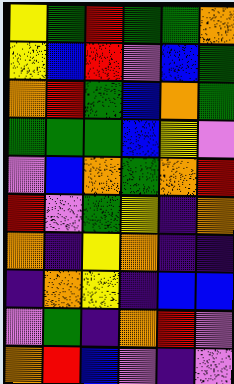[["yellow", "green", "red", "green", "green", "orange"], ["yellow", "blue", "red", "violet", "blue", "green"], ["orange", "red", "green", "blue", "orange", "green"], ["green", "green", "green", "blue", "yellow", "violet"], ["violet", "blue", "orange", "green", "orange", "red"], ["red", "violet", "green", "yellow", "indigo", "orange"], ["orange", "indigo", "yellow", "orange", "indigo", "indigo"], ["indigo", "orange", "yellow", "indigo", "blue", "blue"], ["violet", "green", "indigo", "orange", "red", "violet"], ["orange", "red", "blue", "violet", "indigo", "violet"]]